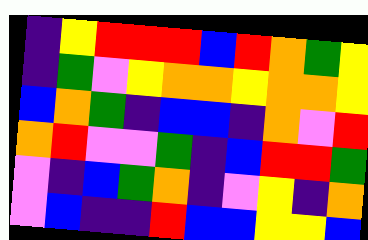[["indigo", "yellow", "red", "red", "red", "blue", "red", "orange", "green", "yellow"], ["indigo", "green", "violet", "yellow", "orange", "orange", "yellow", "orange", "orange", "yellow"], ["blue", "orange", "green", "indigo", "blue", "blue", "indigo", "orange", "violet", "red"], ["orange", "red", "violet", "violet", "green", "indigo", "blue", "red", "red", "green"], ["violet", "indigo", "blue", "green", "orange", "indigo", "violet", "yellow", "indigo", "orange"], ["violet", "blue", "indigo", "indigo", "red", "blue", "blue", "yellow", "yellow", "blue"]]